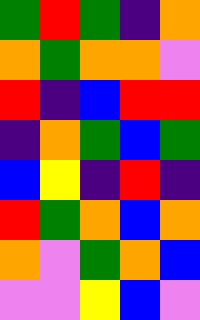[["green", "red", "green", "indigo", "orange"], ["orange", "green", "orange", "orange", "violet"], ["red", "indigo", "blue", "red", "red"], ["indigo", "orange", "green", "blue", "green"], ["blue", "yellow", "indigo", "red", "indigo"], ["red", "green", "orange", "blue", "orange"], ["orange", "violet", "green", "orange", "blue"], ["violet", "violet", "yellow", "blue", "violet"]]